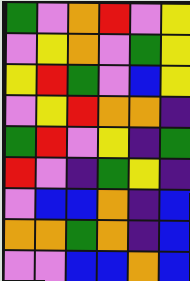[["green", "violet", "orange", "red", "violet", "yellow"], ["violet", "yellow", "orange", "violet", "green", "yellow"], ["yellow", "red", "green", "violet", "blue", "yellow"], ["violet", "yellow", "red", "orange", "orange", "indigo"], ["green", "red", "violet", "yellow", "indigo", "green"], ["red", "violet", "indigo", "green", "yellow", "indigo"], ["violet", "blue", "blue", "orange", "indigo", "blue"], ["orange", "orange", "green", "orange", "indigo", "blue"], ["violet", "violet", "blue", "blue", "orange", "blue"]]